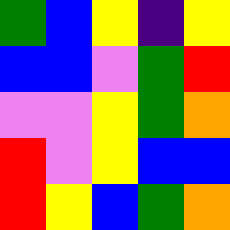[["green", "blue", "yellow", "indigo", "yellow"], ["blue", "blue", "violet", "green", "red"], ["violet", "violet", "yellow", "green", "orange"], ["red", "violet", "yellow", "blue", "blue"], ["red", "yellow", "blue", "green", "orange"]]